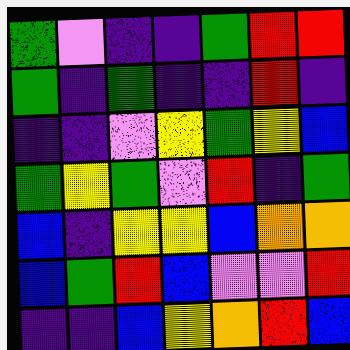[["green", "violet", "indigo", "indigo", "green", "red", "red"], ["green", "indigo", "green", "indigo", "indigo", "red", "indigo"], ["indigo", "indigo", "violet", "yellow", "green", "yellow", "blue"], ["green", "yellow", "green", "violet", "red", "indigo", "green"], ["blue", "indigo", "yellow", "yellow", "blue", "orange", "orange"], ["blue", "green", "red", "blue", "violet", "violet", "red"], ["indigo", "indigo", "blue", "yellow", "orange", "red", "blue"]]